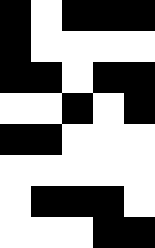[["black", "white", "black", "black", "black"], ["black", "white", "white", "white", "white"], ["black", "black", "white", "black", "black"], ["white", "white", "black", "white", "black"], ["black", "black", "white", "white", "white"], ["white", "white", "white", "white", "white"], ["white", "black", "black", "black", "white"], ["white", "white", "white", "black", "black"]]